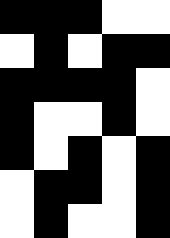[["black", "black", "black", "white", "white"], ["white", "black", "white", "black", "black"], ["black", "black", "black", "black", "white"], ["black", "white", "white", "black", "white"], ["black", "white", "black", "white", "black"], ["white", "black", "black", "white", "black"], ["white", "black", "white", "white", "black"]]